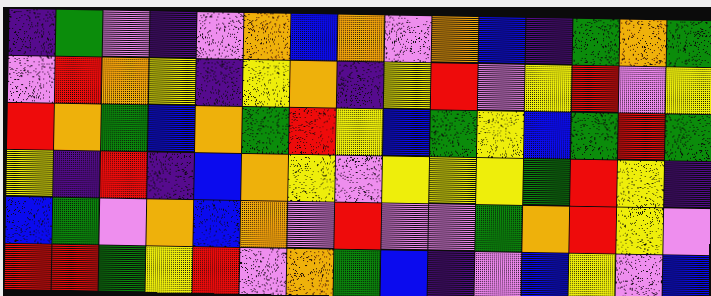[["indigo", "green", "violet", "indigo", "violet", "orange", "blue", "orange", "violet", "orange", "blue", "indigo", "green", "orange", "green"], ["violet", "red", "orange", "yellow", "indigo", "yellow", "orange", "indigo", "yellow", "red", "violet", "yellow", "red", "violet", "yellow"], ["red", "orange", "green", "blue", "orange", "green", "red", "yellow", "blue", "green", "yellow", "blue", "green", "red", "green"], ["yellow", "indigo", "red", "indigo", "blue", "orange", "yellow", "violet", "yellow", "yellow", "yellow", "green", "red", "yellow", "indigo"], ["blue", "green", "violet", "orange", "blue", "orange", "violet", "red", "violet", "violet", "green", "orange", "red", "yellow", "violet"], ["red", "red", "green", "yellow", "red", "violet", "orange", "green", "blue", "indigo", "violet", "blue", "yellow", "violet", "blue"]]